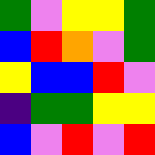[["green", "violet", "yellow", "yellow", "green"], ["blue", "red", "orange", "violet", "green"], ["yellow", "blue", "blue", "red", "violet"], ["indigo", "green", "green", "yellow", "yellow"], ["blue", "violet", "red", "violet", "red"]]